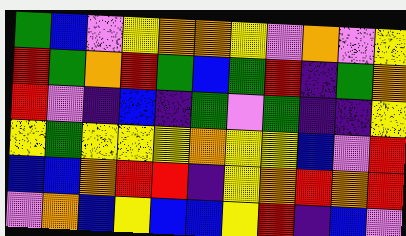[["green", "blue", "violet", "yellow", "orange", "orange", "yellow", "violet", "orange", "violet", "yellow"], ["red", "green", "orange", "red", "green", "blue", "green", "red", "indigo", "green", "orange"], ["red", "violet", "indigo", "blue", "indigo", "green", "violet", "green", "indigo", "indigo", "yellow"], ["yellow", "green", "yellow", "yellow", "yellow", "orange", "yellow", "yellow", "blue", "violet", "red"], ["blue", "blue", "orange", "red", "red", "indigo", "yellow", "orange", "red", "orange", "red"], ["violet", "orange", "blue", "yellow", "blue", "blue", "yellow", "red", "indigo", "blue", "violet"]]